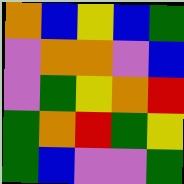[["orange", "blue", "yellow", "blue", "green"], ["violet", "orange", "orange", "violet", "blue"], ["violet", "green", "yellow", "orange", "red"], ["green", "orange", "red", "green", "yellow"], ["green", "blue", "violet", "violet", "green"]]